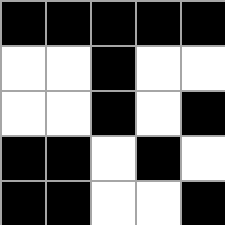[["black", "black", "black", "black", "black"], ["white", "white", "black", "white", "white"], ["white", "white", "black", "white", "black"], ["black", "black", "white", "black", "white"], ["black", "black", "white", "white", "black"]]